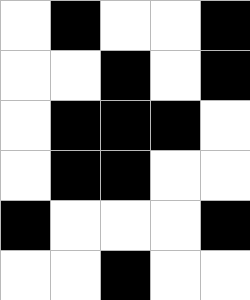[["white", "black", "white", "white", "black"], ["white", "white", "black", "white", "black"], ["white", "black", "black", "black", "white"], ["white", "black", "black", "white", "white"], ["black", "white", "white", "white", "black"], ["white", "white", "black", "white", "white"]]